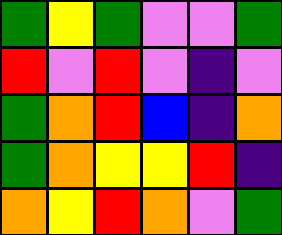[["green", "yellow", "green", "violet", "violet", "green"], ["red", "violet", "red", "violet", "indigo", "violet"], ["green", "orange", "red", "blue", "indigo", "orange"], ["green", "orange", "yellow", "yellow", "red", "indigo"], ["orange", "yellow", "red", "orange", "violet", "green"]]